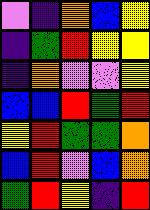[["violet", "indigo", "orange", "blue", "yellow"], ["indigo", "green", "red", "yellow", "yellow"], ["indigo", "orange", "violet", "violet", "yellow"], ["blue", "blue", "red", "green", "red"], ["yellow", "red", "green", "green", "orange"], ["blue", "red", "violet", "blue", "orange"], ["green", "red", "yellow", "indigo", "red"]]